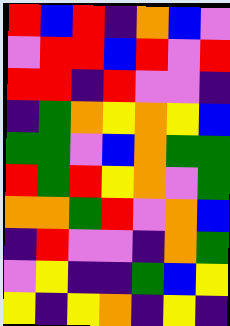[["red", "blue", "red", "indigo", "orange", "blue", "violet"], ["violet", "red", "red", "blue", "red", "violet", "red"], ["red", "red", "indigo", "red", "violet", "violet", "indigo"], ["indigo", "green", "orange", "yellow", "orange", "yellow", "blue"], ["green", "green", "violet", "blue", "orange", "green", "green"], ["red", "green", "red", "yellow", "orange", "violet", "green"], ["orange", "orange", "green", "red", "violet", "orange", "blue"], ["indigo", "red", "violet", "violet", "indigo", "orange", "green"], ["violet", "yellow", "indigo", "indigo", "green", "blue", "yellow"], ["yellow", "indigo", "yellow", "orange", "indigo", "yellow", "indigo"]]